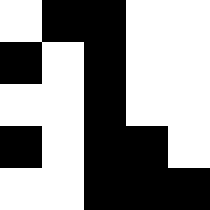[["white", "black", "black", "white", "white"], ["black", "white", "black", "white", "white"], ["white", "white", "black", "white", "white"], ["black", "white", "black", "black", "white"], ["white", "white", "black", "black", "black"]]